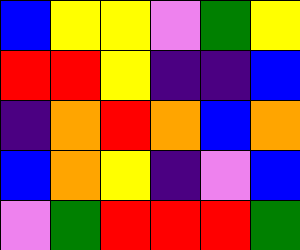[["blue", "yellow", "yellow", "violet", "green", "yellow"], ["red", "red", "yellow", "indigo", "indigo", "blue"], ["indigo", "orange", "red", "orange", "blue", "orange"], ["blue", "orange", "yellow", "indigo", "violet", "blue"], ["violet", "green", "red", "red", "red", "green"]]